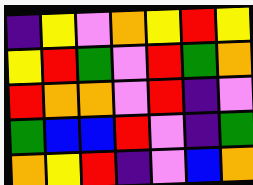[["indigo", "yellow", "violet", "orange", "yellow", "red", "yellow"], ["yellow", "red", "green", "violet", "red", "green", "orange"], ["red", "orange", "orange", "violet", "red", "indigo", "violet"], ["green", "blue", "blue", "red", "violet", "indigo", "green"], ["orange", "yellow", "red", "indigo", "violet", "blue", "orange"]]